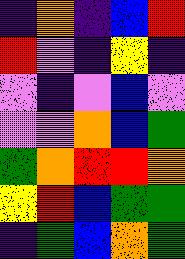[["indigo", "orange", "indigo", "blue", "red"], ["red", "violet", "indigo", "yellow", "indigo"], ["violet", "indigo", "violet", "blue", "violet"], ["violet", "violet", "orange", "blue", "green"], ["green", "orange", "red", "red", "orange"], ["yellow", "red", "blue", "green", "green"], ["indigo", "green", "blue", "orange", "green"]]